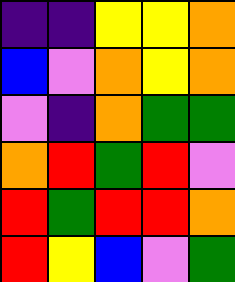[["indigo", "indigo", "yellow", "yellow", "orange"], ["blue", "violet", "orange", "yellow", "orange"], ["violet", "indigo", "orange", "green", "green"], ["orange", "red", "green", "red", "violet"], ["red", "green", "red", "red", "orange"], ["red", "yellow", "blue", "violet", "green"]]